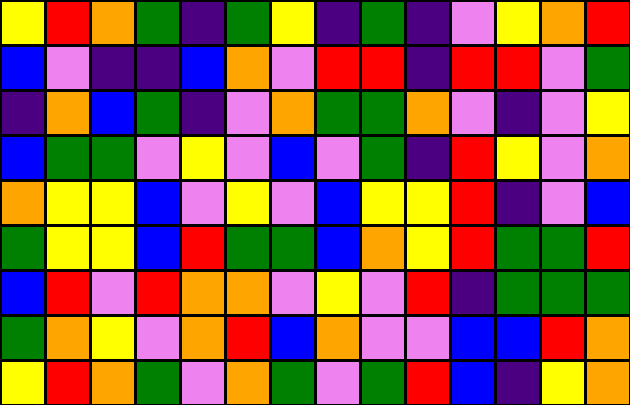[["yellow", "red", "orange", "green", "indigo", "green", "yellow", "indigo", "green", "indigo", "violet", "yellow", "orange", "red"], ["blue", "violet", "indigo", "indigo", "blue", "orange", "violet", "red", "red", "indigo", "red", "red", "violet", "green"], ["indigo", "orange", "blue", "green", "indigo", "violet", "orange", "green", "green", "orange", "violet", "indigo", "violet", "yellow"], ["blue", "green", "green", "violet", "yellow", "violet", "blue", "violet", "green", "indigo", "red", "yellow", "violet", "orange"], ["orange", "yellow", "yellow", "blue", "violet", "yellow", "violet", "blue", "yellow", "yellow", "red", "indigo", "violet", "blue"], ["green", "yellow", "yellow", "blue", "red", "green", "green", "blue", "orange", "yellow", "red", "green", "green", "red"], ["blue", "red", "violet", "red", "orange", "orange", "violet", "yellow", "violet", "red", "indigo", "green", "green", "green"], ["green", "orange", "yellow", "violet", "orange", "red", "blue", "orange", "violet", "violet", "blue", "blue", "red", "orange"], ["yellow", "red", "orange", "green", "violet", "orange", "green", "violet", "green", "red", "blue", "indigo", "yellow", "orange"]]